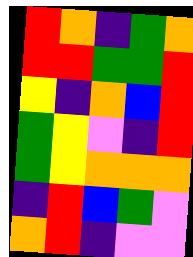[["red", "orange", "indigo", "green", "orange"], ["red", "red", "green", "green", "red"], ["yellow", "indigo", "orange", "blue", "red"], ["green", "yellow", "violet", "indigo", "red"], ["green", "yellow", "orange", "orange", "orange"], ["indigo", "red", "blue", "green", "violet"], ["orange", "red", "indigo", "violet", "violet"]]